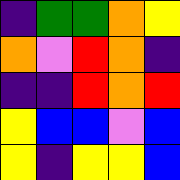[["indigo", "green", "green", "orange", "yellow"], ["orange", "violet", "red", "orange", "indigo"], ["indigo", "indigo", "red", "orange", "red"], ["yellow", "blue", "blue", "violet", "blue"], ["yellow", "indigo", "yellow", "yellow", "blue"]]